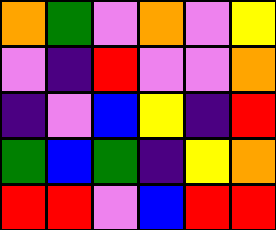[["orange", "green", "violet", "orange", "violet", "yellow"], ["violet", "indigo", "red", "violet", "violet", "orange"], ["indigo", "violet", "blue", "yellow", "indigo", "red"], ["green", "blue", "green", "indigo", "yellow", "orange"], ["red", "red", "violet", "blue", "red", "red"]]